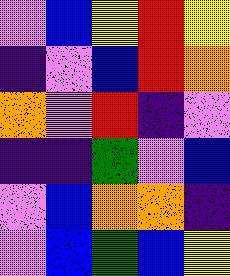[["violet", "blue", "yellow", "red", "yellow"], ["indigo", "violet", "blue", "red", "orange"], ["orange", "violet", "red", "indigo", "violet"], ["indigo", "indigo", "green", "violet", "blue"], ["violet", "blue", "orange", "orange", "indigo"], ["violet", "blue", "green", "blue", "yellow"]]